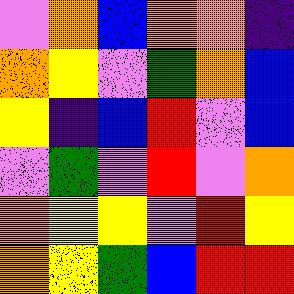[["violet", "orange", "blue", "orange", "orange", "indigo"], ["orange", "yellow", "violet", "green", "orange", "blue"], ["yellow", "indigo", "blue", "red", "violet", "blue"], ["violet", "green", "violet", "red", "violet", "orange"], ["orange", "yellow", "yellow", "violet", "red", "yellow"], ["orange", "yellow", "green", "blue", "red", "red"]]